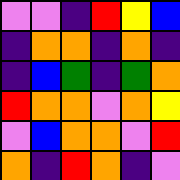[["violet", "violet", "indigo", "red", "yellow", "blue"], ["indigo", "orange", "orange", "indigo", "orange", "indigo"], ["indigo", "blue", "green", "indigo", "green", "orange"], ["red", "orange", "orange", "violet", "orange", "yellow"], ["violet", "blue", "orange", "orange", "violet", "red"], ["orange", "indigo", "red", "orange", "indigo", "violet"]]